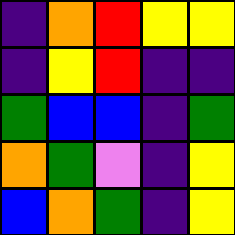[["indigo", "orange", "red", "yellow", "yellow"], ["indigo", "yellow", "red", "indigo", "indigo"], ["green", "blue", "blue", "indigo", "green"], ["orange", "green", "violet", "indigo", "yellow"], ["blue", "orange", "green", "indigo", "yellow"]]